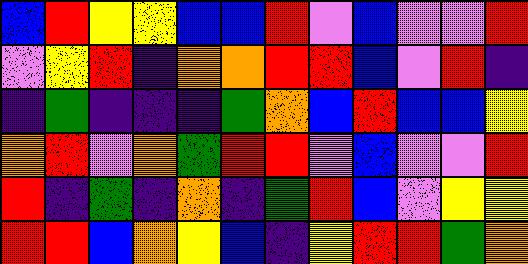[["blue", "red", "yellow", "yellow", "blue", "blue", "red", "violet", "blue", "violet", "violet", "red"], ["violet", "yellow", "red", "indigo", "orange", "orange", "red", "red", "blue", "violet", "red", "indigo"], ["indigo", "green", "indigo", "indigo", "indigo", "green", "orange", "blue", "red", "blue", "blue", "yellow"], ["orange", "red", "violet", "orange", "green", "red", "red", "violet", "blue", "violet", "violet", "red"], ["red", "indigo", "green", "indigo", "orange", "indigo", "green", "red", "blue", "violet", "yellow", "yellow"], ["red", "red", "blue", "orange", "yellow", "blue", "indigo", "yellow", "red", "red", "green", "orange"]]